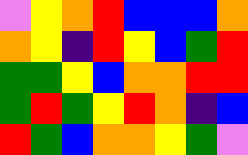[["violet", "yellow", "orange", "red", "blue", "blue", "blue", "orange"], ["orange", "yellow", "indigo", "red", "yellow", "blue", "green", "red"], ["green", "green", "yellow", "blue", "orange", "orange", "red", "red"], ["green", "red", "green", "yellow", "red", "orange", "indigo", "blue"], ["red", "green", "blue", "orange", "orange", "yellow", "green", "violet"]]